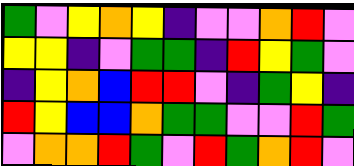[["green", "violet", "yellow", "orange", "yellow", "indigo", "violet", "violet", "orange", "red", "violet"], ["yellow", "yellow", "indigo", "violet", "green", "green", "indigo", "red", "yellow", "green", "violet"], ["indigo", "yellow", "orange", "blue", "red", "red", "violet", "indigo", "green", "yellow", "indigo"], ["red", "yellow", "blue", "blue", "orange", "green", "green", "violet", "violet", "red", "green"], ["violet", "orange", "orange", "red", "green", "violet", "red", "green", "orange", "red", "violet"]]